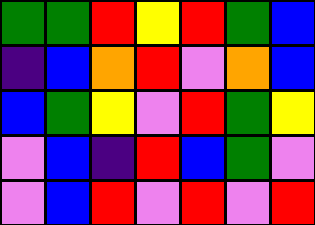[["green", "green", "red", "yellow", "red", "green", "blue"], ["indigo", "blue", "orange", "red", "violet", "orange", "blue"], ["blue", "green", "yellow", "violet", "red", "green", "yellow"], ["violet", "blue", "indigo", "red", "blue", "green", "violet"], ["violet", "blue", "red", "violet", "red", "violet", "red"]]